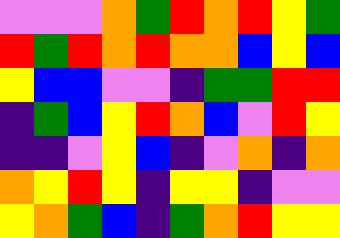[["violet", "violet", "violet", "orange", "green", "red", "orange", "red", "yellow", "green"], ["red", "green", "red", "orange", "red", "orange", "orange", "blue", "yellow", "blue"], ["yellow", "blue", "blue", "violet", "violet", "indigo", "green", "green", "red", "red"], ["indigo", "green", "blue", "yellow", "red", "orange", "blue", "violet", "red", "yellow"], ["indigo", "indigo", "violet", "yellow", "blue", "indigo", "violet", "orange", "indigo", "orange"], ["orange", "yellow", "red", "yellow", "indigo", "yellow", "yellow", "indigo", "violet", "violet"], ["yellow", "orange", "green", "blue", "indigo", "green", "orange", "red", "yellow", "yellow"]]